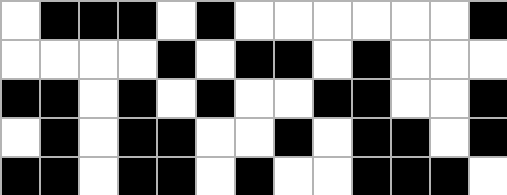[["white", "black", "black", "black", "white", "black", "white", "white", "white", "white", "white", "white", "black"], ["white", "white", "white", "white", "black", "white", "black", "black", "white", "black", "white", "white", "white"], ["black", "black", "white", "black", "white", "black", "white", "white", "black", "black", "white", "white", "black"], ["white", "black", "white", "black", "black", "white", "white", "black", "white", "black", "black", "white", "black"], ["black", "black", "white", "black", "black", "white", "black", "white", "white", "black", "black", "black", "white"]]